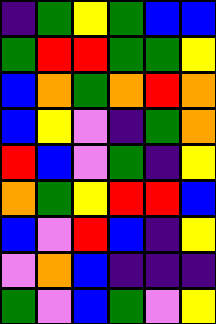[["indigo", "green", "yellow", "green", "blue", "blue"], ["green", "red", "red", "green", "green", "yellow"], ["blue", "orange", "green", "orange", "red", "orange"], ["blue", "yellow", "violet", "indigo", "green", "orange"], ["red", "blue", "violet", "green", "indigo", "yellow"], ["orange", "green", "yellow", "red", "red", "blue"], ["blue", "violet", "red", "blue", "indigo", "yellow"], ["violet", "orange", "blue", "indigo", "indigo", "indigo"], ["green", "violet", "blue", "green", "violet", "yellow"]]